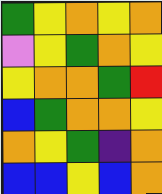[["green", "yellow", "orange", "yellow", "orange"], ["violet", "yellow", "green", "orange", "yellow"], ["yellow", "orange", "orange", "green", "red"], ["blue", "green", "orange", "orange", "yellow"], ["orange", "yellow", "green", "indigo", "orange"], ["blue", "blue", "yellow", "blue", "orange"]]